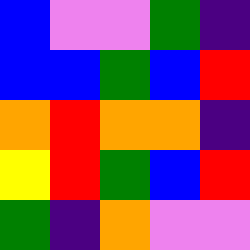[["blue", "violet", "violet", "green", "indigo"], ["blue", "blue", "green", "blue", "red"], ["orange", "red", "orange", "orange", "indigo"], ["yellow", "red", "green", "blue", "red"], ["green", "indigo", "orange", "violet", "violet"]]